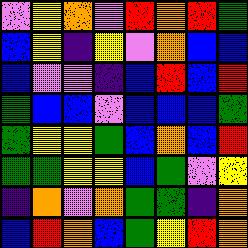[["violet", "yellow", "orange", "violet", "red", "orange", "red", "green"], ["blue", "yellow", "indigo", "yellow", "violet", "orange", "blue", "blue"], ["blue", "violet", "violet", "indigo", "blue", "red", "blue", "red"], ["green", "blue", "blue", "violet", "blue", "blue", "blue", "green"], ["green", "yellow", "yellow", "green", "blue", "orange", "blue", "red"], ["green", "green", "yellow", "yellow", "blue", "green", "violet", "yellow"], ["indigo", "orange", "violet", "orange", "green", "green", "indigo", "orange"], ["blue", "red", "orange", "blue", "green", "yellow", "red", "orange"]]